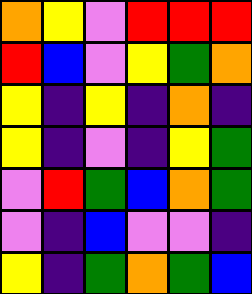[["orange", "yellow", "violet", "red", "red", "red"], ["red", "blue", "violet", "yellow", "green", "orange"], ["yellow", "indigo", "yellow", "indigo", "orange", "indigo"], ["yellow", "indigo", "violet", "indigo", "yellow", "green"], ["violet", "red", "green", "blue", "orange", "green"], ["violet", "indigo", "blue", "violet", "violet", "indigo"], ["yellow", "indigo", "green", "orange", "green", "blue"]]